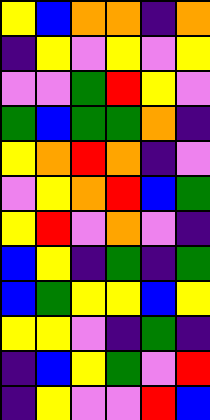[["yellow", "blue", "orange", "orange", "indigo", "orange"], ["indigo", "yellow", "violet", "yellow", "violet", "yellow"], ["violet", "violet", "green", "red", "yellow", "violet"], ["green", "blue", "green", "green", "orange", "indigo"], ["yellow", "orange", "red", "orange", "indigo", "violet"], ["violet", "yellow", "orange", "red", "blue", "green"], ["yellow", "red", "violet", "orange", "violet", "indigo"], ["blue", "yellow", "indigo", "green", "indigo", "green"], ["blue", "green", "yellow", "yellow", "blue", "yellow"], ["yellow", "yellow", "violet", "indigo", "green", "indigo"], ["indigo", "blue", "yellow", "green", "violet", "red"], ["indigo", "yellow", "violet", "violet", "red", "blue"]]